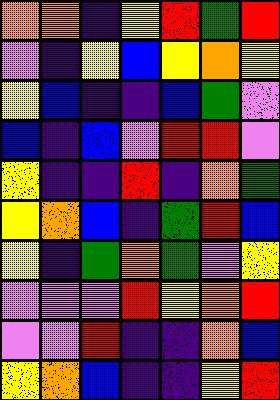[["orange", "orange", "indigo", "yellow", "red", "green", "red"], ["violet", "indigo", "yellow", "blue", "yellow", "orange", "yellow"], ["yellow", "blue", "indigo", "indigo", "blue", "green", "violet"], ["blue", "indigo", "blue", "violet", "red", "red", "violet"], ["yellow", "indigo", "indigo", "red", "indigo", "orange", "green"], ["yellow", "orange", "blue", "indigo", "green", "red", "blue"], ["yellow", "indigo", "green", "orange", "green", "violet", "yellow"], ["violet", "violet", "violet", "red", "yellow", "orange", "red"], ["violet", "violet", "red", "indigo", "indigo", "orange", "blue"], ["yellow", "orange", "blue", "indigo", "indigo", "yellow", "red"]]